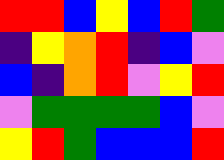[["red", "red", "blue", "yellow", "blue", "red", "green"], ["indigo", "yellow", "orange", "red", "indigo", "blue", "violet"], ["blue", "indigo", "orange", "red", "violet", "yellow", "red"], ["violet", "green", "green", "green", "green", "blue", "violet"], ["yellow", "red", "green", "blue", "blue", "blue", "red"]]